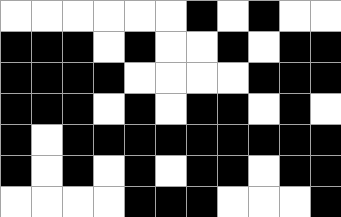[["white", "white", "white", "white", "white", "white", "black", "white", "black", "white", "white"], ["black", "black", "black", "white", "black", "white", "white", "black", "white", "black", "black"], ["black", "black", "black", "black", "white", "white", "white", "white", "black", "black", "black"], ["black", "black", "black", "white", "black", "white", "black", "black", "white", "black", "white"], ["black", "white", "black", "black", "black", "black", "black", "black", "black", "black", "black"], ["black", "white", "black", "white", "black", "white", "black", "black", "white", "black", "black"], ["white", "white", "white", "white", "black", "black", "black", "white", "white", "white", "black"]]